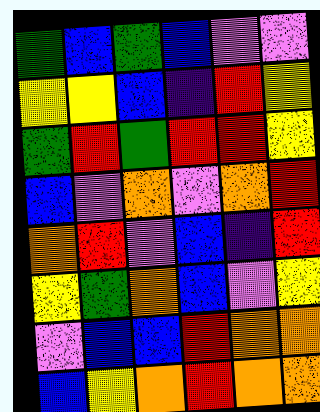[["green", "blue", "green", "blue", "violet", "violet"], ["yellow", "yellow", "blue", "indigo", "red", "yellow"], ["green", "red", "green", "red", "red", "yellow"], ["blue", "violet", "orange", "violet", "orange", "red"], ["orange", "red", "violet", "blue", "indigo", "red"], ["yellow", "green", "orange", "blue", "violet", "yellow"], ["violet", "blue", "blue", "red", "orange", "orange"], ["blue", "yellow", "orange", "red", "orange", "orange"]]